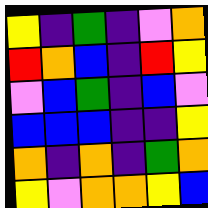[["yellow", "indigo", "green", "indigo", "violet", "orange"], ["red", "orange", "blue", "indigo", "red", "yellow"], ["violet", "blue", "green", "indigo", "blue", "violet"], ["blue", "blue", "blue", "indigo", "indigo", "yellow"], ["orange", "indigo", "orange", "indigo", "green", "orange"], ["yellow", "violet", "orange", "orange", "yellow", "blue"]]